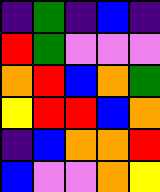[["indigo", "green", "indigo", "blue", "indigo"], ["red", "green", "violet", "violet", "violet"], ["orange", "red", "blue", "orange", "green"], ["yellow", "red", "red", "blue", "orange"], ["indigo", "blue", "orange", "orange", "red"], ["blue", "violet", "violet", "orange", "yellow"]]